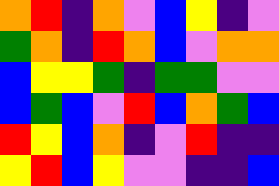[["orange", "red", "indigo", "orange", "violet", "blue", "yellow", "indigo", "violet"], ["green", "orange", "indigo", "red", "orange", "blue", "violet", "orange", "orange"], ["blue", "yellow", "yellow", "green", "indigo", "green", "green", "violet", "violet"], ["blue", "green", "blue", "violet", "red", "blue", "orange", "green", "blue"], ["red", "yellow", "blue", "orange", "indigo", "violet", "red", "indigo", "indigo"], ["yellow", "red", "blue", "yellow", "violet", "violet", "indigo", "indigo", "blue"]]